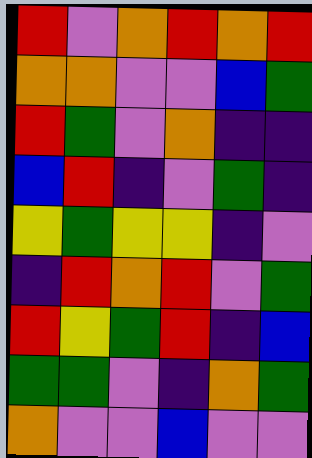[["red", "violet", "orange", "red", "orange", "red"], ["orange", "orange", "violet", "violet", "blue", "green"], ["red", "green", "violet", "orange", "indigo", "indigo"], ["blue", "red", "indigo", "violet", "green", "indigo"], ["yellow", "green", "yellow", "yellow", "indigo", "violet"], ["indigo", "red", "orange", "red", "violet", "green"], ["red", "yellow", "green", "red", "indigo", "blue"], ["green", "green", "violet", "indigo", "orange", "green"], ["orange", "violet", "violet", "blue", "violet", "violet"]]